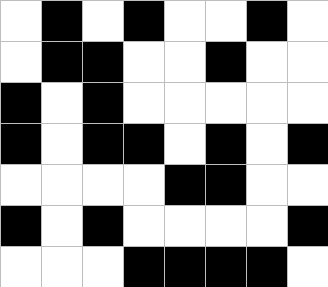[["white", "black", "white", "black", "white", "white", "black", "white"], ["white", "black", "black", "white", "white", "black", "white", "white"], ["black", "white", "black", "white", "white", "white", "white", "white"], ["black", "white", "black", "black", "white", "black", "white", "black"], ["white", "white", "white", "white", "black", "black", "white", "white"], ["black", "white", "black", "white", "white", "white", "white", "black"], ["white", "white", "white", "black", "black", "black", "black", "white"]]